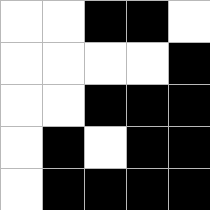[["white", "white", "black", "black", "white"], ["white", "white", "white", "white", "black"], ["white", "white", "black", "black", "black"], ["white", "black", "white", "black", "black"], ["white", "black", "black", "black", "black"]]